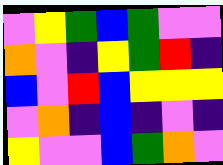[["violet", "yellow", "green", "blue", "green", "violet", "violet"], ["orange", "violet", "indigo", "yellow", "green", "red", "indigo"], ["blue", "violet", "red", "blue", "yellow", "yellow", "yellow"], ["violet", "orange", "indigo", "blue", "indigo", "violet", "indigo"], ["yellow", "violet", "violet", "blue", "green", "orange", "violet"]]